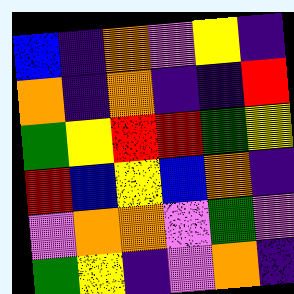[["blue", "indigo", "orange", "violet", "yellow", "indigo"], ["orange", "indigo", "orange", "indigo", "indigo", "red"], ["green", "yellow", "red", "red", "green", "yellow"], ["red", "blue", "yellow", "blue", "orange", "indigo"], ["violet", "orange", "orange", "violet", "green", "violet"], ["green", "yellow", "indigo", "violet", "orange", "indigo"]]